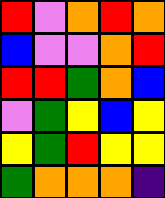[["red", "violet", "orange", "red", "orange"], ["blue", "violet", "violet", "orange", "red"], ["red", "red", "green", "orange", "blue"], ["violet", "green", "yellow", "blue", "yellow"], ["yellow", "green", "red", "yellow", "yellow"], ["green", "orange", "orange", "orange", "indigo"]]